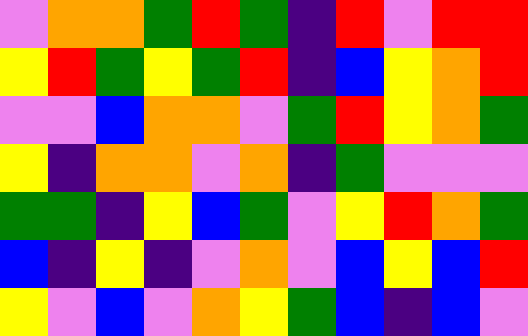[["violet", "orange", "orange", "green", "red", "green", "indigo", "red", "violet", "red", "red"], ["yellow", "red", "green", "yellow", "green", "red", "indigo", "blue", "yellow", "orange", "red"], ["violet", "violet", "blue", "orange", "orange", "violet", "green", "red", "yellow", "orange", "green"], ["yellow", "indigo", "orange", "orange", "violet", "orange", "indigo", "green", "violet", "violet", "violet"], ["green", "green", "indigo", "yellow", "blue", "green", "violet", "yellow", "red", "orange", "green"], ["blue", "indigo", "yellow", "indigo", "violet", "orange", "violet", "blue", "yellow", "blue", "red"], ["yellow", "violet", "blue", "violet", "orange", "yellow", "green", "blue", "indigo", "blue", "violet"]]